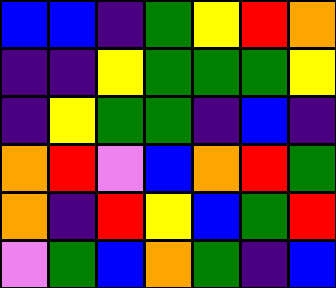[["blue", "blue", "indigo", "green", "yellow", "red", "orange"], ["indigo", "indigo", "yellow", "green", "green", "green", "yellow"], ["indigo", "yellow", "green", "green", "indigo", "blue", "indigo"], ["orange", "red", "violet", "blue", "orange", "red", "green"], ["orange", "indigo", "red", "yellow", "blue", "green", "red"], ["violet", "green", "blue", "orange", "green", "indigo", "blue"]]